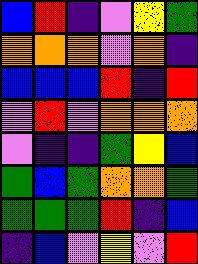[["blue", "red", "indigo", "violet", "yellow", "green"], ["orange", "orange", "orange", "violet", "orange", "indigo"], ["blue", "blue", "blue", "red", "indigo", "red"], ["violet", "red", "violet", "orange", "orange", "orange"], ["violet", "indigo", "indigo", "green", "yellow", "blue"], ["green", "blue", "green", "orange", "orange", "green"], ["green", "green", "green", "red", "indigo", "blue"], ["indigo", "blue", "violet", "yellow", "violet", "red"]]